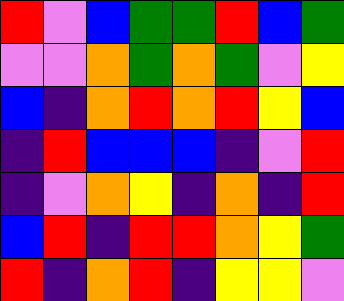[["red", "violet", "blue", "green", "green", "red", "blue", "green"], ["violet", "violet", "orange", "green", "orange", "green", "violet", "yellow"], ["blue", "indigo", "orange", "red", "orange", "red", "yellow", "blue"], ["indigo", "red", "blue", "blue", "blue", "indigo", "violet", "red"], ["indigo", "violet", "orange", "yellow", "indigo", "orange", "indigo", "red"], ["blue", "red", "indigo", "red", "red", "orange", "yellow", "green"], ["red", "indigo", "orange", "red", "indigo", "yellow", "yellow", "violet"]]